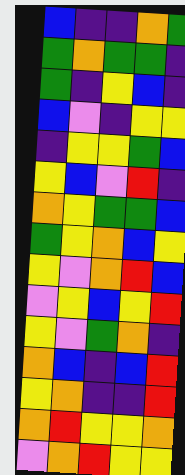[["blue", "indigo", "indigo", "orange", "green"], ["green", "orange", "green", "green", "indigo"], ["green", "indigo", "yellow", "blue", "indigo"], ["blue", "violet", "indigo", "yellow", "yellow"], ["indigo", "yellow", "yellow", "green", "blue"], ["yellow", "blue", "violet", "red", "indigo"], ["orange", "yellow", "green", "green", "blue"], ["green", "yellow", "orange", "blue", "yellow"], ["yellow", "violet", "orange", "red", "blue"], ["violet", "yellow", "blue", "yellow", "red"], ["yellow", "violet", "green", "orange", "indigo"], ["orange", "blue", "indigo", "blue", "red"], ["yellow", "orange", "indigo", "indigo", "red"], ["orange", "red", "yellow", "yellow", "orange"], ["violet", "orange", "red", "yellow", "yellow"]]